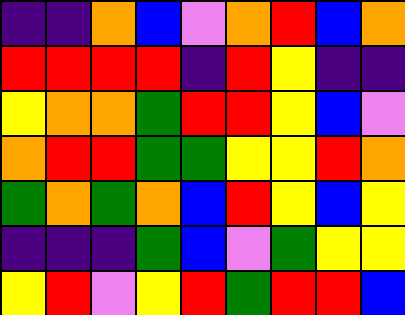[["indigo", "indigo", "orange", "blue", "violet", "orange", "red", "blue", "orange"], ["red", "red", "red", "red", "indigo", "red", "yellow", "indigo", "indigo"], ["yellow", "orange", "orange", "green", "red", "red", "yellow", "blue", "violet"], ["orange", "red", "red", "green", "green", "yellow", "yellow", "red", "orange"], ["green", "orange", "green", "orange", "blue", "red", "yellow", "blue", "yellow"], ["indigo", "indigo", "indigo", "green", "blue", "violet", "green", "yellow", "yellow"], ["yellow", "red", "violet", "yellow", "red", "green", "red", "red", "blue"]]